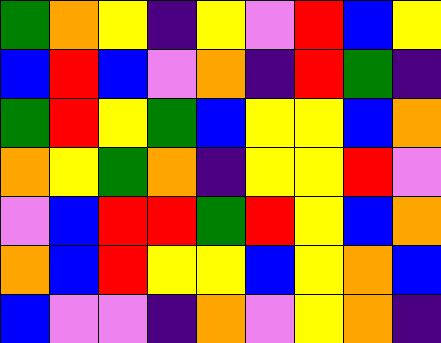[["green", "orange", "yellow", "indigo", "yellow", "violet", "red", "blue", "yellow"], ["blue", "red", "blue", "violet", "orange", "indigo", "red", "green", "indigo"], ["green", "red", "yellow", "green", "blue", "yellow", "yellow", "blue", "orange"], ["orange", "yellow", "green", "orange", "indigo", "yellow", "yellow", "red", "violet"], ["violet", "blue", "red", "red", "green", "red", "yellow", "blue", "orange"], ["orange", "blue", "red", "yellow", "yellow", "blue", "yellow", "orange", "blue"], ["blue", "violet", "violet", "indigo", "orange", "violet", "yellow", "orange", "indigo"]]